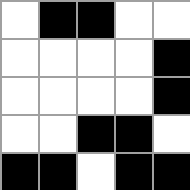[["white", "black", "black", "white", "white"], ["white", "white", "white", "white", "black"], ["white", "white", "white", "white", "black"], ["white", "white", "black", "black", "white"], ["black", "black", "white", "black", "black"]]